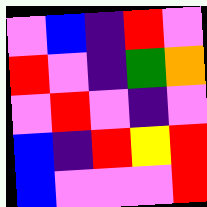[["violet", "blue", "indigo", "red", "violet"], ["red", "violet", "indigo", "green", "orange"], ["violet", "red", "violet", "indigo", "violet"], ["blue", "indigo", "red", "yellow", "red"], ["blue", "violet", "violet", "violet", "red"]]